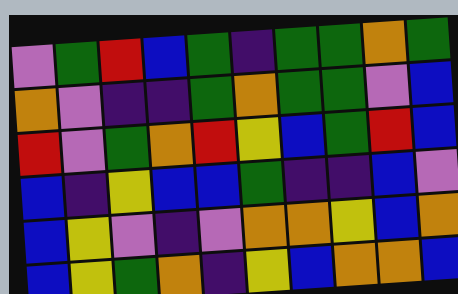[["violet", "green", "red", "blue", "green", "indigo", "green", "green", "orange", "green"], ["orange", "violet", "indigo", "indigo", "green", "orange", "green", "green", "violet", "blue"], ["red", "violet", "green", "orange", "red", "yellow", "blue", "green", "red", "blue"], ["blue", "indigo", "yellow", "blue", "blue", "green", "indigo", "indigo", "blue", "violet"], ["blue", "yellow", "violet", "indigo", "violet", "orange", "orange", "yellow", "blue", "orange"], ["blue", "yellow", "green", "orange", "indigo", "yellow", "blue", "orange", "orange", "blue"]]